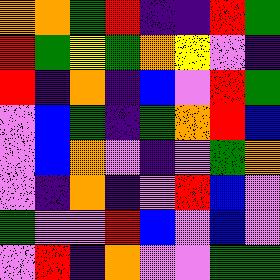[["orange", "orange", "green", "red", "indigo", "indigo", "red", "green"], ["red", "green", "yellow", "green", "orange", "yellow", "violet", "indigo"], ["red", "indigo", "orange", "indigo", "blue", "violet", "red", "green"], ["violet", "blue", "green", "indigo", "green", "orange", "red", "blue"], ["violet", "blue", "orange", "violet", "indigo", "violet", "green", "orange"], ["violet", "indigo", "orange", "indigo", "violet", "red", "blue", "violet"], ["green", "violet", "violet", "red", "blue", "violet", "blue", "violet"], ["violet", "red", "indigo", "orange", "violet", "violet", "green", "green"]]